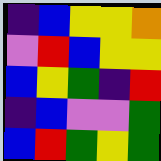[["indigo", "blue", "yellow", "yellow", "orange"], ["violet", "red", "blue", "yellow", "yellow"], ["blue", "yellow", "green", "indigo", "red"], ["indigo", "blue", "violet", "violet", "green"], ["blue", "red", "green", "yellow", "green"]]